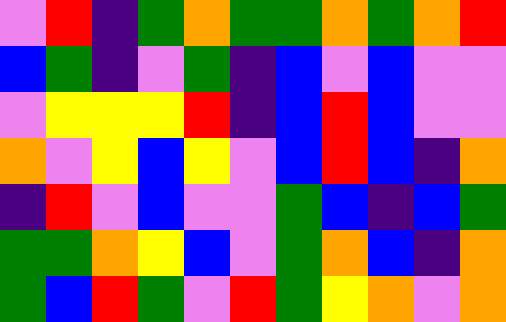[["violet", "red", "indigo", "green", "orange", "green", "green", "orange", "green", "orange", "red"], ["blue", "green", "indigo", "violet", "green", "indigo", "blue", "violet", "blue", "violet", "violet"], ["violet", "yellow", "yellow", "yellow", "red", "indigo", "blue", "red", "blue", "violet", "violet"], ["orange", "violet", "yellow", "blue", "yellow", "violet", "blue", "red", "blue", "indigo", "orange"], ["indigo", "red", "violet", "blue", "violet", "violet", "green", "blue", "indigo", "blue", "green"], ["green", "green", "orange", "yellow", "blue", "violet", "green", "orange", "blue", "indigo", "orange"], ["green", "blue", "red", "green", "violet", "red", "green", "yellow", "orange", "violet", "orange"]]